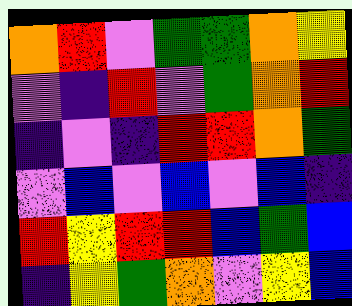[["orange", "red", "violet", "green", "green", "orange", "yellow"], ["violet", "indigo", "red", "violet", "green", "orange", "red"], ["indigo", "violet", "indigo", "red", "red", "orange", "green"], ["violet", "blue", "violet", "blue", "violet", "blue", "indigo"], ["red", "yellow", "red", "red", "blue", "green", "blue"], ["indigo", "yellow", "green", "orange", "violet", "yellow", "blue"]]